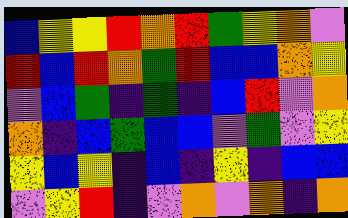[["blue", "yellow", "yellow", "red", "orange", "red", "green", "yellow", "orange", "violet"], ["red", "blue", "red", "orange", "green", "red", "blue", "blue", "orange", "yellow"], ["violet", "blue", "green", "indigo", "green", "indigo", "blue", "red", "violet", "orange"], ["orange", "indigo", "blue", "green", "blue", "blue", "violet", "green", "violet", "yellow"], ["yellow", "blue", "yellow", "indigo", "blue", "indigo", "yellow", "indigo", "blue", "blue"], ["violet", "yellow", "red", "indigo", "violet", "orange", "violet", "orange", "indigo", "orange"]]